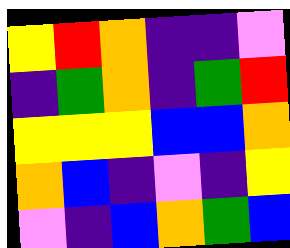[["yellow", "red", "orange", "indigo", "indigo", "violet"], ["indigo", "green", "orange", "indigo", "green", "red"], ["yellow", "yellow", "yellow", "blue", "blue", "orange"], ["orange", "blue", "indigo", "violet", "indigo", "yellow"], ["violet", "indigo", "blue", "orange", "green", "blue"]]